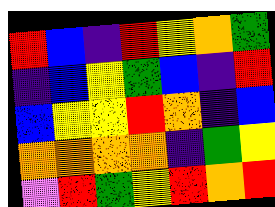[["red", "blue", "indigo", "red", "yellow", "orange", "green"], ["indigo", "blue", "yellow", "green", "blue", "indigo", "red"], ["blue", "yellow", "yellow", "red", "orange", "indigo", "blue"], ["orange", "orange", "orange", "orange", "indigo", "green", "yellow"], ["violet", "red", "green", "yellow", "red", "orange", "red"]]